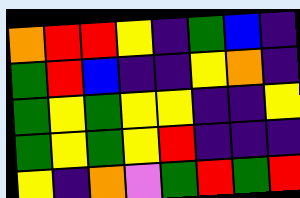[["orange", "red", "red", "yellow", "indigo", "green", "blue", "indigo"], ["green", "red", "blue", "indigo", "indigo", "yellow", "orange", "indigo"], ["green", "yellow", "green", "yellow", "yellow", "indigo", "indigo", "yellow"], ["green", "yellow", "green", "yellow", "red", "indigo", "indigo", "indigo"], ["yellow", "indigo", "orange", "violet", "green", "red", "green", "red"]]